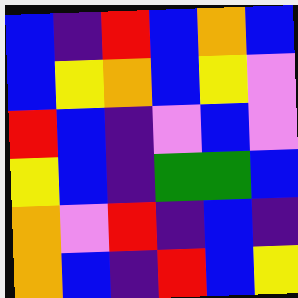[["blue", "indigo", "red", "blue", "orange", "blue"], ["blue", "yellow", "orange", "blue", "yellow", "violet"], ["red", "blue", "indigo", "violet", "blue", "violet"], ["yellow", "blue", "indigo", "green", "green", "blue"], ["orange", "violet", "red", "indigo", "blue", "indigo"], ["orange", "blue", "indigo", "red", "blue", "yellow"]]